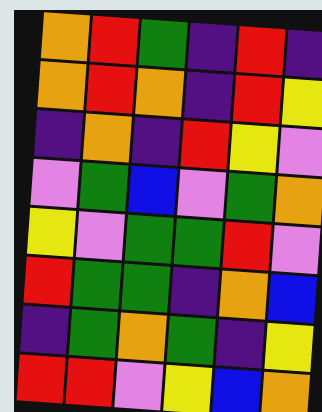[["orange", "red", "green", "indigo", "red", "indigo"], ["orange", "red", "orange", "indigo", "red", "yellow"], ["indigo", "orange", "indigo", "red", "yellow", "violet"], ["violet", "green", "blue", "violet", "green", "orange"], ["yellow", "violet", "green", "green", "red", "violet"], ["red", "green", "green", "indigo", "orange", "blue"], ["indigo", "green", "orange", "green", "indigo", "yellow"], ["red", "red", "violet", "yellow", "blue", "orange"]]